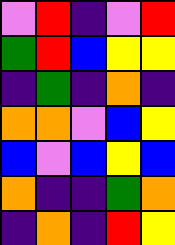[["violet", "red", "indigo", "violet", "red"], ["green", "red", "blue", "yellow", "yellow"], ["indigo", "green", "indigo", "orange", "indigo"], ["orange", "orange", "violet", "blue", "yellow"], ["blue", "violet", "blue", "yellow", "blue"], ["orange", "indigo", "indigo", "green", "orange"], ["indigo", "orange", "indigo", "red", "yellow"]]